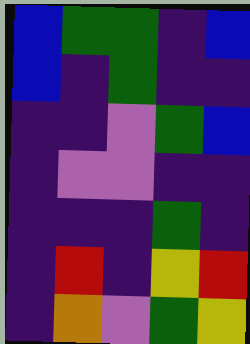[["blue", "green", "green", "indigo", "blue"], ["blue", "indigo", "green", "indigo", "indigo"], ["indigo", "indigo", "violet", "green", "blue"], ["indigo", "violet", "violet", "indigo", "indigo"], ["indigo", "indigo", "indigo", "green", "indigo"], ["indigo", "red", "indigo", "yellow", "red"], ["indigo", "orange", "violet", "green", "yellow"]]